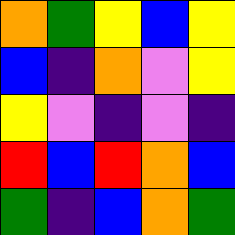[["orange", "green", "yellow", "blue", "yellow"], ["blue", "indigo", "orange", "violet", "yellow"], ["yellow", "violet", "indigo", "violet", "indigo"], ["red", "blue", "red", "orange", "blue"], ["green", "indigo", "blue", "orange", "green"]]